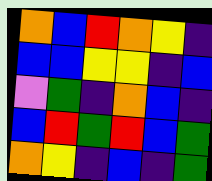[["orange", "blue", "red", "orange", "yellow", "indigo"], ["blue", "blue", "yellow", "yellow", "indigo", "blue"], ["violet", "green", "indigo", "orange", "blue", "indigo"], ["blue", "red", "green", "red", "blue", "green"], ["orange", "yellow", "indigo", "blue", "indigo", "green"]]